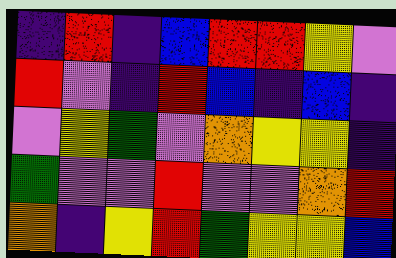[["indigo", "red", "indigo", "blue", "red", "red", "yellow", "violet"], ["red", "violet", "indigo", "red", "blue", "indigo", "blue", "indigo"], ["violet", "yellow", "green", "violet", "orange", "yellow", "yellow", "indigo"], ["green", "violet", "violet", "red", "violet", "violet", "orange", "red"], ["orange", "indigo", "yellow", "red", "green", "yellow", "yellow", "blue"]]